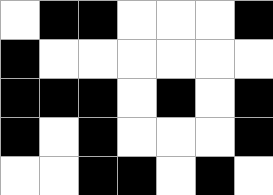[["white", "black", "black", "white", "white", "white", "black"], ["black", "white", "white", "white", "white", "white", "white"], ["black", "black", "black", "white", "black", "white", "black"], ["black", "white", "black", "white", "white", "white", "black"], ["white", "white", "black", "black", "white", "black", "white"]]